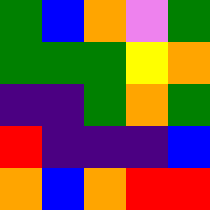[["green", "blue", "orange", "violet", "green"], ["green", "green", "green", "yellow", "orange"], ["indigo", "indigo", "green", "orange", "green"], ["red", "indigo", "indigo", "indigo", "blue"], ["orange", "blue", "orange", "red", "red"]]